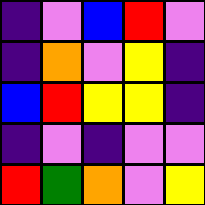[["indigo", "violet", "blue", "red", "violet"], ["indigo", "orange", "violet", "yellow", "indigo"], ["blue", "red", "yellow", "yellow", "indigo"], ["indigo", "violet", "indigo", "violet", "violet"], ["red", "green", "orange", "violet", "yellow"]]